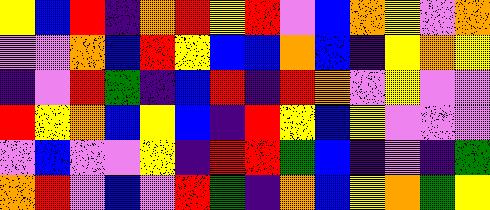[["yellow", "blue", "red", "indigo", "orange", "red", "yellow", "red", "violet", "blue", "orange", "yellow", "violet", "orange"], ["violet", "violet", "orange", "blue", "red", "yellow", "blue", "blue", "orange", "blue", "indigo", "yellow", "orange", "yellow"], ["indigo", "violet", "red", "green", "indigo", "blue", "red", "indigo", "red", "orange", "violet", "yellow", "violet", "violet"], ["red", "yellow", "orange", "blue", "yellow", "blue", "indigo", "red", "yellow", "blue", "yellow", "violet", "violet", "violet"], ["violet", "blue", "violet", "violet", "yellow", "indigo", "red", "red", "green", "blue", "indigo", "violet", "indigo", "green"], ["orange", "red", "violet", "blue", "violet", "red", "green", "indigo", "orange", "blue", "yellow", "orange", "green", "yellow"]]